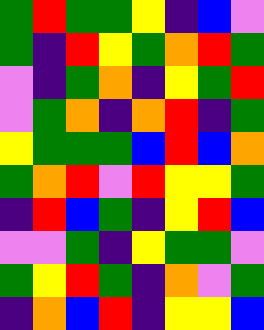[["green", "red", "green", "green", "yellow", "indigo", "blue", "violet"], ["green", "indigo", "red", "yellow", "green", "orange", "red", "green"], ["violet", "indigo", "green", "orange", "indigo", "yellow", "green", "red"], ["violet", "green", "orange", "indigo", "orange", "red", "indigo", "green"], ["yellow", "green", "green", "green", "blue", "red", "blue", "orange"], ["green", "orange", "red", "violet", "red", "yellow", "yellow", "green"], ["indigo", "red", "blue", "green", "indigo", "yellow", "red", "blue"], ["violet", "violet", "green", "indigo", "yellow", "green", "green", "violet"], ["green", "yellow", "red", "green", "indigo", "orange", "violet", "green"], ["indigo", "orange", "blue", "red", "indigo", "yellow", "yellow", "blue"]]